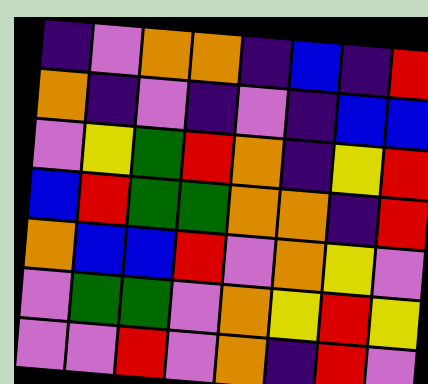[["indigo", "violet", "orange", "orange", "indigo", "blue", "indigo", "red"], ["orange", "indigo", "violet", "indigo", "violet", "indigo", "blue", "blue"], ["violet", "yellow", "green", "red", "orange", "indigo", "yellow", "red"], ["blue", "red", "green", "green", "orange", "orange", "indigo", "red"], ["orange", "blue", "blue", "red", "violet", "orange", "yellow", "violet"], ["violet", "green", "green", "violet", "orange", "yellow", "red", "yellow"], ["violet", "violet", "red", "violet", "orange", "indigo", "red", "violet"]]